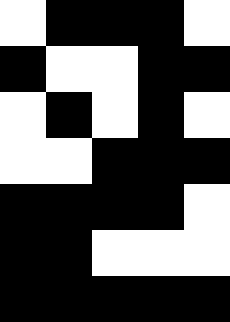[["white", "black", "black", "black", "white"], ["black", "white", "white", "black", "black"], ["white", "black", "white", "black", "white"], ["white", "white", "black", "black", "black"], ["black", "black", "black", "black", "white"], ["black", "black", "white", "white", "white"], ["black", "black", "black", "black", "black"]]